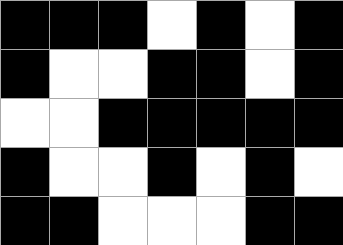[["black", "black", "black", "white", "black", "white", "black"], ["black", "white", "white", "black", "black", "white", "black"], ["white", "white", "black", "black", "black", "black", "black"], ["black", "white", "white", "black", "white", "black", "white"], ["black", "black", "white", "white", "white", "black", "black"]]